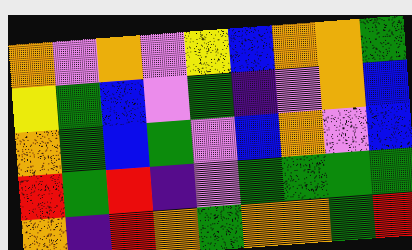[["orange", "violet", "orange", "violet", "yellow", "blue", "orange", "orange", "green"], ["yellow", "green", "blue", "violet", "green", "indigo", "violet", "orange", "blue"], ["orange", "green", "blue", "green", "violet", "blue", "orange", "violet", "blue"], ["red", "green", "red", "indigo", "violet", "green", "green", "green", "green"], ["orange", "indigo", "red", "orange", "green", "orange", "orange", "green", "red"]]